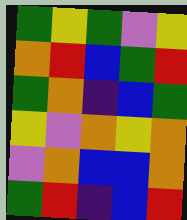[["green", "yellow", "green", "violet", "yellow"], ["orange", "red", "blue", "green", "red"], ["green", "orange", "indigo", "blue", "green"], ["yellow", "violet", "orange", "yellow", "orange"], ["violet", "orange", "blue", "blue", "orange"], ["green", "red", "indigo", "blue", "red"]]